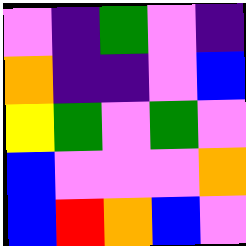[["violet", "indigo", "green", "violet", "indigo"], ["orange", "indigo", "indigo", "violet", "blue"], ["yellow", "green", "violet", "green", "violet"], ["blue", "violet", "violet", "violet", "orange"], ["blue", "red", "orange", "blue", "violet"]]